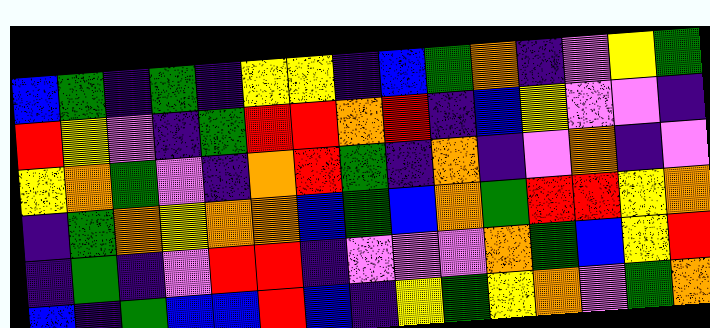[["blue", "green", "indigo", "green", "indigo", "yellow", "yellow", "indigo", "blue", "green", "orange", "indigo", "violet", "yellow", "green"], ["red", "yellow", "violet", "indigo", "green", "red", "red", "orange", "red", "indigo", "blue", "yellow", "violet", "violet", "indigo"], ["yellow", "orange", "green", "violet", "indigo", "orange", "red", "green", "indigo", "orange", "indigo", "violet", "orange", "indigo", "violet"], ["indigo", "green", "orange", "yellow", "orange", "orange", "blue", "green", "blue", "orange", "green", "red", "red", "yellow", "orange"], ["indigo", "green", "indigo", "violet", "red", "red", "indigo", "violet", "violet", "violet", "orange", "green", "blue", "yellow", "red"], ["blue", "indigo", "green", "blue", "blue", "red", "blue", "indigo", "yellow", "green", "yellow", "orange", "violet", "green", "orange"]]